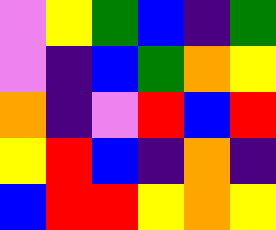[["violet", "yellow", "green", "blue", "indigo", "green"], ["violet", "indigo", "blue", "green", "orange", "yellow"], ["orange", "indigo", "violet", "red", "blue", "red"], ["yellow", "red", "blue", "indigo", "orange", "indigo"], ["blue", "red", "red", "yellow", "orange", "yellow"]]